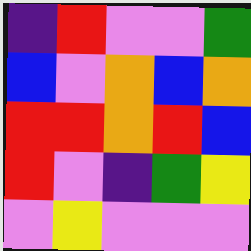[["indigo", "red", "violet", "violet", "green"], ["blue", "violet", "orange", "blue", "orange"], ["red", "red", "orange", "red", "blue"], ["red", "violet", "indigo", "green", "yellow"], ["violet", "yellow", "violet", "violet", "violet"]]